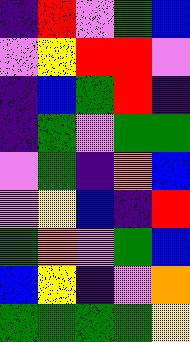[["indigo", "red", "violet", "green", "blue"], ["violet", "yellow", "red", "red", "violet"], ["indigo", "blue", "green", "red", "indigo"], ["indigo", "green", "violet", "green", "green"], ["violet", "green", "indigo", "orange", "blue"], ["violet", "yellow", "blue", "indigo", "red"], ["green", "orange", "violet", "green", "blue"], ["blue", "yellow", "indigo", "violet", "orange"], ["green", "green", "green", "green", "yellow"]]